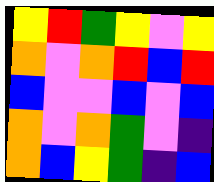[["yellow", "red", "green", "yellow", "violet", "yellow"], ["orange", "violet", "orange", "red", "blue", "red"], ["blue", "violet", "violet", "blue", "violet", "blue"], ["orange", "violet", "orange", "green", "violet", "indigo"], ["orange", "blue", "yellow", "green", "indigo", "blue"]]